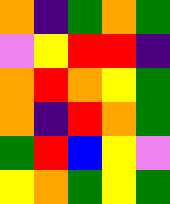[["orange", "indigo", "green", "orange", "green"], ["violet", "yellow", "red", "red", "indigo"], ["orange", "red", "orange", "yellow", "green"], ["orange", "indigo", "red", "orange", "green"], ["green", "red", "blue", "yellow", "violet"], ["yellow", "orange", "green", "yellow", "green"]]